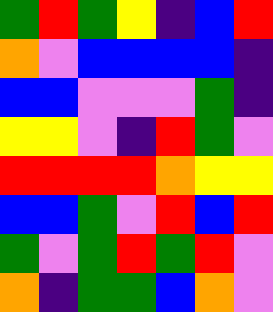[["green", "red", "green", "yellow", "indigo", "blue", "red"], ["orange", "violet", "blue", "blue", "blue", "blue", "indigo"], ["blue", "blue", "violet", "violet", "violet", "green", "indigo"], ["yellow", "yellow", "violet", "indigo", "red", "green", "violet"], ["red", "red", "red", "red", "orange", "yellow", "yellow"], ["blue", "blue", "green", "violet", "red", "blue", "red"], ["green", "violet", "green", "red", "green", "red", "violet"], ["orange", "indigo", "green", "green", "blue", "orange", "violet"]]